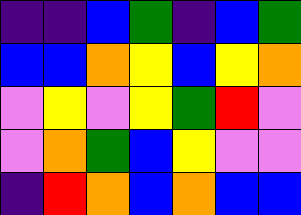[["indigo", "indigo", "blue", "green", "indigo", "blue", "green"], ["blue", "blue", "orange", "yellow", "blue", "yellow", "orange"], ["violet", "yellow", "violet", "yellow", "green", "red", "violet"], ["violet", "orange", "green", "blue", "yellow", "violet", "violet"], ["indigo", "red", "orange", "blue", "orange", "blue", "blue"]]